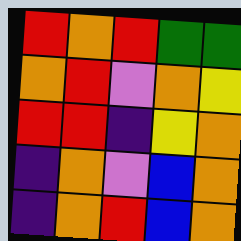[["red", "orange", "red", "green", "green"], ["orange", "red", "violet", "orange", "yellow"], ["red", "red", "indigo", "yellow", "orange"], ["indigo", "orange", "violet", "blue", "orange"], ["indigo", "orange", "red", "blue", "orange"]]